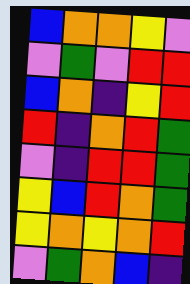[["blue", "orange", "orange", "yellow", "violet"], ["violet", "green", "violet", "red", "red"], ["blue", "orange", "indigo", "yellow", "red"], ["red", "indigo", "orange", "red", "green"], ["violet", "indigo", "red", "red", "green"], ["yellow", "blue", "red", "orange", "green"], ["yellow", "orange", "yellow", "orange", "red"], ["violet", "green", "orange", "blue", "indigo"]]